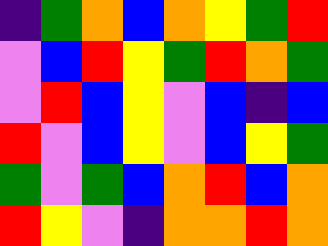[["indigo", "green", "orange", "blue", "orange", "yellow", "green", "red"], ["violet", "blue", "red", "yellow", "green", "red", "orange", "green"], ["violet", "red", "blue", "yellow", "violet", "blue", "indigo", "blue"], ["red", "violet", "blue", "yellow", "violet", "blue", "yellow", "green"], ["green", "violet", "green", "blue", "orange", "red", "blue", "orange"], ["red", "yellow", "violet", "indigo", "orange", "orange", "red", "orange"]]